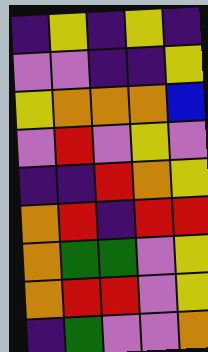[["indigo", "yellow", "indigo", "yellow", "indigo"], ["violet", "violet", "indigo", "indigo", "yellow"], ["yellow", "orange", "orange", "orange", "blue"], ["violet", "red", "violet", "yellow", "violet"], ["indigo", "indigo", "red", "orange", "yellow"], ["orange", "red", "indigo", "red", "red"], ["orange", "green", "green", "violet", "yellow"], ["orange", "red", "red", "violet", "yellow"], ["indigo", "green", "violet", "violet", "orange"]]